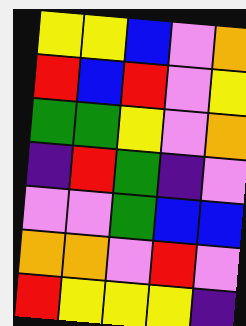[["yellow", "yellow", "blue", "violet", "orange"], ["red", "blue", "red", "violet", "yellow"], ["green", "green", "yellow", "violet", "orange"], ["indigo", "red", "green", "indigo", "violet"], ["violet", "violet", "green", "blue", "blue"], ["orange", "orange", "violet", "red", "violet"], ["red", "yellow", "yellow", "yellow", "indigo"]]